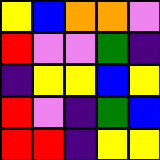[["yellow", "blue", "orange", "orange", "violet"], ["red", "violet", "violet", "green", "indigo"], ["indigo", "yellow", "yellow", "blue", "yellow"], ["red", "violet", "indigo", "green", "blue"], ["red", "red", "indigo", "yellow", "yellow"]]